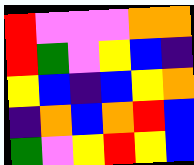[["red", "violet", "violet", "violet", "orange", "orange"], ["red", "green", "violet", "yellow", "blue", "indigo"], ["yellow", "blue", "indigo", "blue", "yellow", "orange"], ["indigo", "orange", "blue", "orange", "red", "blue"], ["green", "violet", "yellow", "red", "yellow", "blue"]]